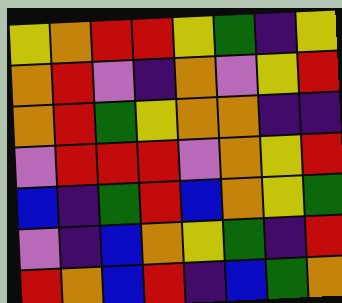[["yellow", "orange", "red", "red", "yellow", "green", "indigo", "yellow"], ["orange", "red", "violet", "indigo", "orange", "violet", "yellow", "red"], ["orange", "red", "green", "yellow", "orange", "orange", "indigo", "indigo"], ["violet", "red", "red", "red", "violet", "orange", "yellow", "red"], ["blue", "indigo", "green", "red", "blue", "orange", "yellow", "green"], ["violet", "indigo", "blue", "orange", "yellow", "green", "indigo", "red"], ["red", "orange", "blue", "red", "indigo", "blue", "green", "orange"]]